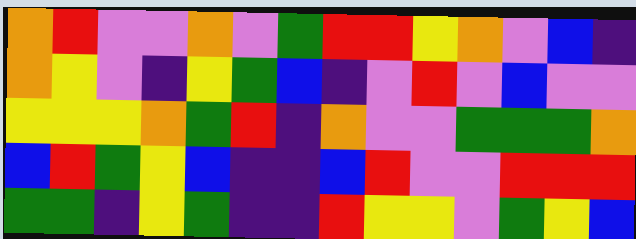[["orange", "red", "violet", "violet", "orange", "violet", "green", "red", "red", "yellow", "orange", "violet", "blue", "indigo"], ["orange", "yellow", "violet", "indigo", "yellow", "green", "blue", "indigo", "violet", "red", "violet", "blue", "violet", "violet"], ["yellow", "yellow", "yellow", "orange", "green", "red", "indigo", "orange", "violet", "violet", "green", "green", "green", "orange"], ["blue", "red", "green", "yellow", "blue", "indigo", "indigo", "blue", "red", "violet", "violet", "red", "red", "red"], ["green", "green", "indigo", "yellow", "green", "indigo", "indigo", "red", "yellow", "yellow", "violet", "green", "yellow", "blue"]]